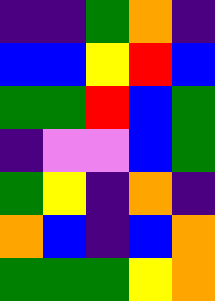[["indigo", "indigo", "green", "orange", "indigo"], ["blue", "blue", "yellow", "red", "blue"], ["green", "green", "red", "blue", "green"], ["indigo", "violet", "violet", "blue", "green"], ["green", "yellow", "indigo", "orange", "indigo"], ["orange", "blue", "indigo", "blue", "orange"], ["green", "green", "green", "yellow", "orange"]]